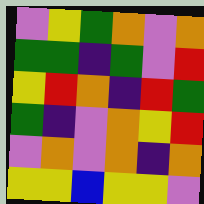[["violet", "yellow", "green", "orange", "violet", "orange"], ["green", "green", "indigo", "green", "violet", "red"], ["yellow", "red", "orange", "indigo", "red", "green"], ["green", "indigo", "violet", "orange", "yellow", "red"], ["violet", "orange", "violet", "orange", "indigo", "orange"], ["yellow", "yellow", "blue", "yellow", "yellow", "violet"]]